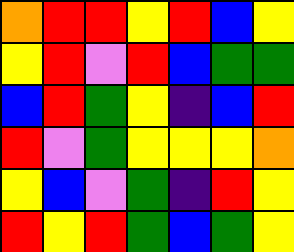[["orange", "red", "red", "yellow", "red", "blue", "yellow"], ["yellow", "red", "violet", "red", "blue", "green", "green"], ["blue", "red", "green", "yellow", "indigo", "blue", "red"], ["red", "violet", "green", "yellow", "yellow", "yellow", "orange"], ["yellow", "blue", "violet", "green", "indigo", "red", "yellow"], ["red", "yellow", "red", "green", "blue", "green", "yellow"]]